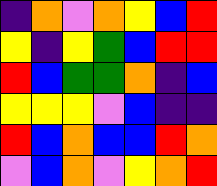[["indigo", "orange", "violet", "orange", "yellow", "blue", "red"], ["yellow", "indigo", "yellow", "green", "blue", "red", "red"], ["red", "blue", "green", "green", "orange", "indigo", "blue"], ["yellow", "yellow", "yellow", "violet", "blue", "indigo", "indigo"], ["red", "blue", "orange", "blue", "blue", "red", "orange"], ["violet", "blue", "orange", "violet", "yellow", "orange", "red"]]